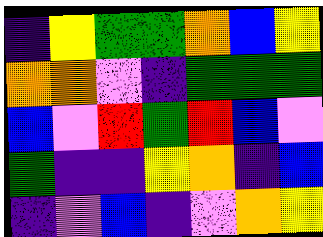[["indigo", "yellow", "green", "green", "orange", "blue", "yellow"], ["orange", "orange", "violet", "indigo", "green", "green", "green"], ["blue", "violet", "red", "green", "red", "blue", "violet"], ["green", "indigo", "indigo", "yellow", "orange", "indigo", "blue"], ["indigo", "violet", "blue", "indigo", "violet", "orange", "yellow"]]